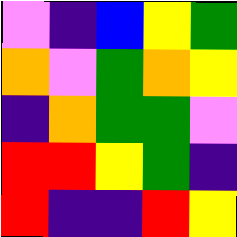[["violet", "indigo", "blue", "yellow", "green"], ["orange", "violet", "green", "orange", "yellow"], ["indigo", "orange", "green", "green", "violet"], ["red", "red", "yellow", "green", "indigo"], ["red", "indigo", "indigo", "red", "yellow"]]